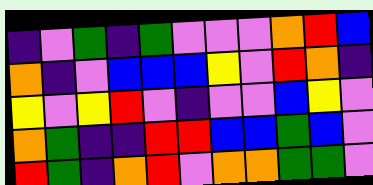[["indigo", "violet", "green", "indigo", "green", "violet", "violet", "violet", "orange", "red", "blue"], ["orange", "indigo", "violet", "blue", "blue", "blue", "yellow", "violet", "red", "orange", "indigo"], ["yellow", "violet", "yellow", "red", "violet", "indigo", "violet", "violet", "blue", "yellow", "violet"], ["orange", "green", "indigo", "indigo", "red", "red", "blue", "blue", "green", "blue", "violet"], ["red", "green", "indigo", "orange", "red", "violet", "orange", "orange", "green", "green", "violet"]]